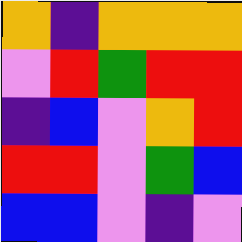[["orange", "indigo", "orange", "orange", "orange"], ["violet", "red", "green", "red", "red"], ["indigo", "blue", "violet", "orange", "red"], ["red", "red", "violet", "green", "blue"], ["blue", "blue", "violet", "indigo", "violet"]]